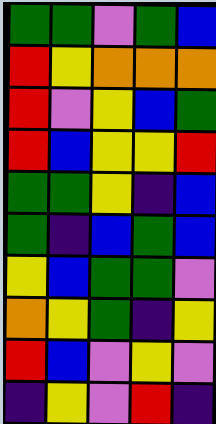[["green", "green", "violet", "green", "blue"], ["red", "yellow", "orange", "orange", "orange"], ["red", "violet", "yellow", "blue", "green"], ["red", "blue", "yellow", "yellow", "red"], ["green", "green", "yellow", "indigo", "blue"], ["green", "indigo", "blue", "green", "blue"], ["yellow", "blue", "green", "green", "violet"], ["orange", "yellow", "green", "indigo", "yellow"], ["red", "blue", "violet", "yellow", "violet"], ["indigo", "yellow", "violet", "red", "indigo"]]